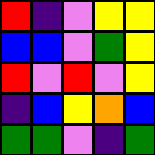[["red", "indigo", "violet", "yellow", "yellow"], ["blue", "blue", "violet", "green", "yellow"], ["red", "violet", "red", "violet", "yellow"], ["indigo", "blue", "yellow", "orange", "blue"], ["green", "green", "violet", "indigo", "green"]]